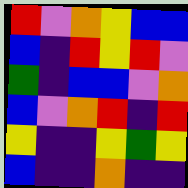[["red", "violet", "orange", "yellow", "blue", "blue"], ["blue", "indigo", "red", "yellow", "red", "violet"], ["green", "indigo", "blue", "blue", "violet", "orange"], ["blue", "violet", "orange", "red", "indigo", "red"], ["yellow", "indigo", "indigo", "yellow", "green", "yellow"], ["blue", "indigo", "indigo", "orange", "indigo", "indigo"]]